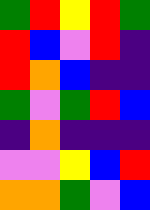[["green", "red", "yellow", "red", "green"], ["red", "blue", "violet", "red", "indigo"], ["red", "orange", "blue", "indigo", "indigo"], ["green", "violet", "green", "red", "blue"], ["indigo", "orange", "indigo", "indigo", "indigo"], ["violet", "violet", "yellow", "blue", "red"], ["orange", "orange", "green", "violet", "blue"]]